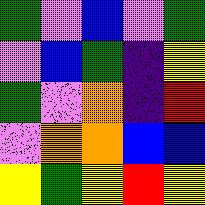[["green", "violet", "blue", "violet", "green"], ["violet", "blue", "green", "indigo", "yellow"], ["green", "violet", "orange", "indigo", "red"], ["violet", "orange", "orange", "blue", "blue"], ["yellow", "green", "yellow", "red", "yellow"]]